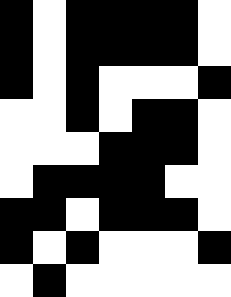[["black", "white", "black", "black", "black", "black", "white"], ["black", "white", "black", "black", "black", "black", "white"], ["black", "white", "black", "white", "white", "white", "black"], ["white", "white", "black", "white", "black", "black", "white"], ["white", "white", "white", "black", "black", "black", "white"], ["white", "black", "black", "black", "black", "white", "white"], ["black", "black", "white", "black", "black", "black", "white"], ["black", "white", "black", "white", "white", "white", "black"], ["white", "black", "white", "white", "white", "white", "white"]]